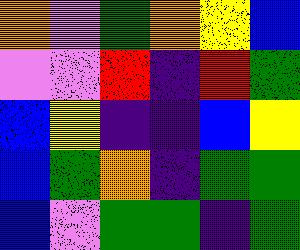[["orange", "violet", "green", "orange", "yellow", "blue"], ["violet", "violet", "red", "indigo", "red", "green"], ["blue", "yellow", "indigo", "indigo", "blue", "yellow"], ["blue", "green", "orange", "indigo", "green", "green"], ["blue", "violet", "green", "green", "indigo", "green"]]